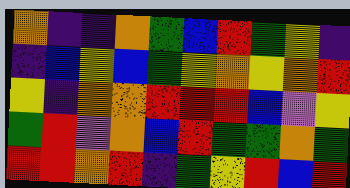[["orange", "indigo", "indigo", "orange", "green", "blue", "red", "green", "yellow", "indigo"], ["indigo", "blue", "yellow", "blue", "green", "yellow", "orange", "yellow", "orange", "red"], ["yellow", "indigo", "orange", "orange", "red", "red", "red", "blue", "violet", "yellow"], ["green", "red", "violet", "orange", "blue", "red", "green", "green", "orange", "green"], ["red", "red", "orange", "red", "indigo", "green", "yellow", "red", "blue", "red"]]